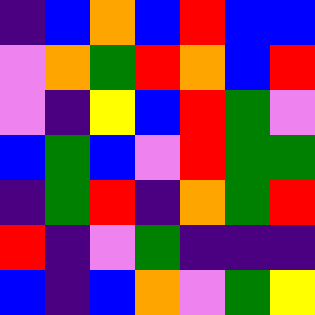[["indigo", "blue", "orange", "blue", "red", "blue", "blue"], ["violet", "orange", "green", "red", "orange", "blue", "red"], ["violet", "indigo", "yellow", "blue", "red", "green", "violet"], ["blue", "green", "blue", "violet", "red", "green", "green"], ["indigo", "green", "red", "indigo", "orange", "green", "red"], ["red", "indigo", "violet", "green", "indigo", "indigo", "indigo"], ["blue", "indigo", "blue", "orange", "violet", "green", "yellow"]]